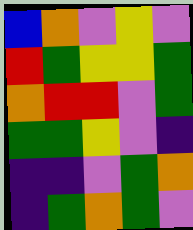[["blue", "orange", "violet", "yellow", "violet"], ["red", "green", "yellow", "yellow", "green"], ["orange", "red", "red", "violet", "green"], ["green", "green", "yellow", "violet", "indigo"], ["indigo", "indigo", "violet", "green", "orange"], ["indigo", "green", "orange", "green", "violet"]]